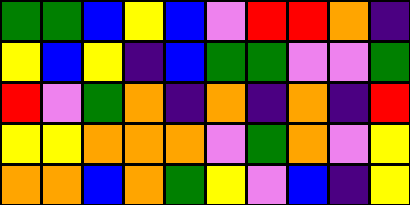[["green", "green", "blue", "yellow", "blue", "violet", "red", "red", "orange", "indigo"], ["yellow", "blue", "yellow", "indigo", "blue", "green", "green", "violet", "violet", "green"], ["red", "violet", "green", "orange", "indigo", "orange", "indigo", "orange", "indigo", "red"], ["yellow", "yellow", "orange", "orange", "orange", "violet", "green", "orange", "violet", "yellow"], ["orange", "orange", "blue", "orange", "green", "yellow", "violet", "blue", "indigo", "yellow"]]